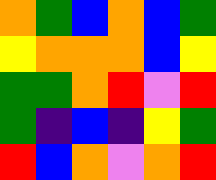[["orange", "green", "blue", "orange", "blue", "green"], ["yellow", "orange", "orange", "orange", "blue", "yellow"], ["green", "green", "orange", "red", "violet", "red"], ["green", "indigo", "blue", "indigo", "yellow", "green"], ["red", "blue", "orange", "violet", "orange", "red"]]